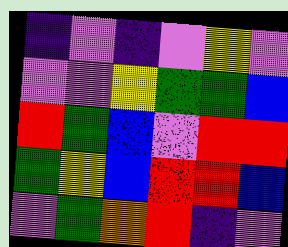[["indigo", "violet", "indigo", "violet", "yellow", "violet"], ["violet", "violet", "yellow", "green", "green", "blue"], ["red", "green", "blue", "violet", "red", "red"], ["green", "yellow", "blue", "red", "red", "blue"], ["violet", "green", "orange", "red", "indigo", "violet"]]